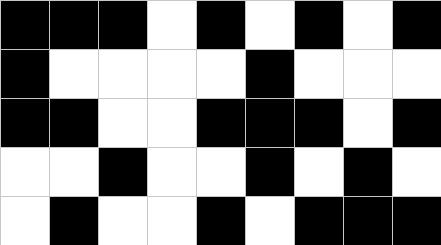[["black", "black", "black", "white", "black", "white", "black", "white", "black"], ["black", "white", "white", "white", "white", "black", "white", "white", "white"], ["black", "black", "white", "white", "black", "black", "black", "white", "black"], ["white", "white", "black", "white", "white", "black", "white", "black", "white"], ["white", "black", "white", "white", "black", "white", "black", "black", "black"]]